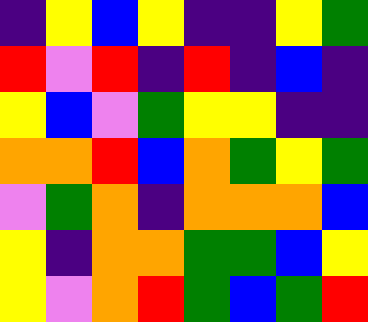[["indigo", "yellow", "blue", "yellow", "indigo", "indigo", "yellow", "green"], ["red", "violet", "red", "indigo", "red", "indigo", "blue", "indigo"], ["yellow", "blue", "violet", "green", "yellow", "yellow", "indigo", "indigo"], ["orange", "orange", "red", "blue", "orange", "green", "yellow", "green"], ["violet", "green", "orange", "indigo", "orange", "orange", "orange", "blue"], ["yellow", "indigo", "orange", "orange", "green", "green", "blue", "yellow"], ["yellow", "violet", "orange", "red", "green", "blue", "green", "red"]]